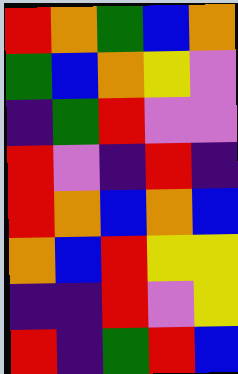[["red", "orange", "green", "blue", "orange"], ["green", "blue", "orange", "yellow", "violet"], ["indigo", "green", "red", "violet", "violet"], ["red", "violet", "indigo", "red", "indigo"], ["red", "orange", "blue", "orange", "blue"], ["orange", "blue", "red", "yellow", "yellow"], ["indigo", "indigo", "red", "violet", "yellow"], ["red", "indigo", "green", "red", "blue"]]